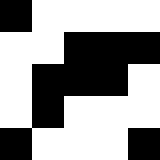[["black", "white", "white", "white", "white"], ["white", "white", "black", "black", "black"], ["white", "black", "black", "black", "white"], ["white", "black", "white", "white", "white"], ["black", "white", "white", "white", "black"]]